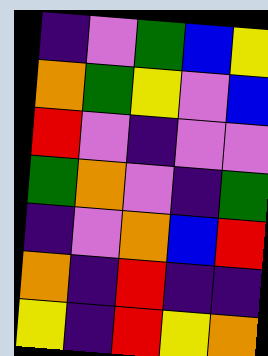[["indigo", "violet", "green", "blue", "yellow"], ["orange", "green", "yellow", "violet", "blue"], ["red", "violet", "indigo", "violet", "violet"], ["green", "orange", "violet", "indigo", "green"], ["indigo", "violet", "orange", "blue", "red"], ["orange", "indigo", "red", "indigo", "indigo"], ["yellow", "indigo", "red", "yellow", "orange"]]